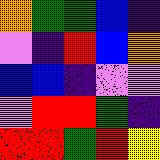[["orange", "green", "green", "blue", "indigo"], ["violet", "indigo", "red", "blue", "orange"], ["blue", "blue", "indigo", "violet", "violet"], ["violet", "red", "red", "green", "indigo"], ["red", "red", "green", "red", "yellow"]]